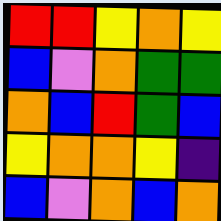[["red", "red", "yellow", "orange", "yellow"], ["blue", "violet", "orange", "green", "green"], ["orange", "blue", "red", "green", "blue"], ["yellow", "orange", "orange", "yellow", "indigo"], ["blue", "violet", "orange", "blue", "orange"]]